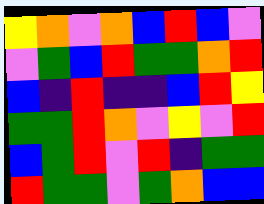[["yellow", "orange", "violet", "orange", "blue", "red", "blue", "violet"], ["violet", "green", "blue", "red", "green", "green", "orange", "red"], ["blue", "indigo", "red", "indigo", "indigo", "blue", "red", "yellow"], ["green", "green", "red", "orange", "violet", "yellow", "violet", "red"], ["blue", "green", "red", "violet", "red", "indigo", "green", "green"], ["red", "green", "green", "violet", "green", "orange", "blue", "blue"]]